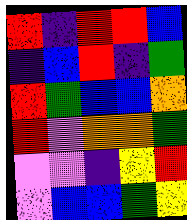[["red", "indigo", "red", "red", "blue"], ["indigo", "blue", "red", "indigo", "green"], ["red", "green", "blue", "blue", "orange"], ["red", "violet", "orange", "orange", "green"], ["violet", "violet", "indigo", "yellow", "red"], ["violet", "blue", "blue", "green", "yellow"]]